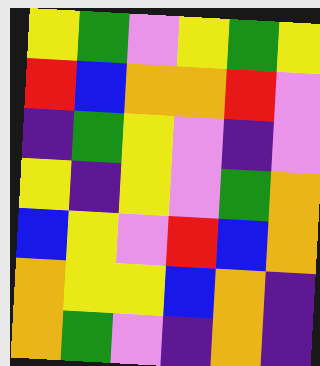[["yellow", "green", "violet", "yellow", "green", "yellow"], ["red", "blue", "orange", "orange", "red", "violet"], ["indigo", "green", "yellow", "violet", "indigo", "violet"], ["yellow", "indigo", "yellow", "violet", "green", "orange"], ["blue", "yellow", "violet", "red", "blue", "orange"], ["orange", "yellow", "yellow", "blue", "orange", "indigo"], ["orange", "green", "violet", "indigo", "orange", "indigo"]]